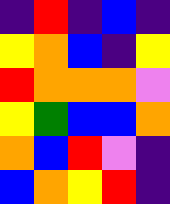[["indigo", "red", "indigo", "blue", "indigo"], ["yellow", "orange", "blue", "indigo", "yellow"], ["red", "orange", "orange", "orange", "violet"], ["yellow", "green", "blue", "blue", "orange"], ["orange", "blue", "red", "violet", "indigo"], ["blue", "orange", "yellow", "red", "indigo"]]